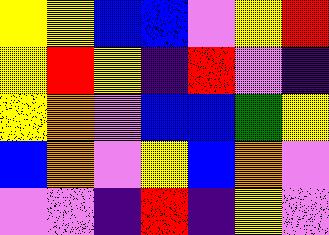[["yellow", "yellow", "blue", "blue", "violet", "yellow", "red"], ["yellow", "red", "yellow", "indigo", "red", "violet", "indigo"], ["yellow", "orange", "violet", "blue", "blue", "green", "yellow"], ["blue", "orange", "violet", "yellow", "blue", "orange", "violet"], ["violet", "violet", "indigo", "red", "indigo", "yellow", "violet"]]